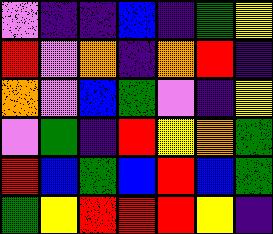[["violet", "indigo", "indigo", "blue", "indigo", "green", "yellow"], ["red", "violet", "orange", "indigo", "orange", "red", "indigo"], ["orange", "violet", "blue", "green", "violet", "indigo", "yellow"], ["violet", "green", "indigo", "red", "yellow", "orange", "green"], ["red", "blue", "green", "blue", "red", "blue", "green"], ["green", "yellow", "red", "red", "red", "yellow", "indigo"]]